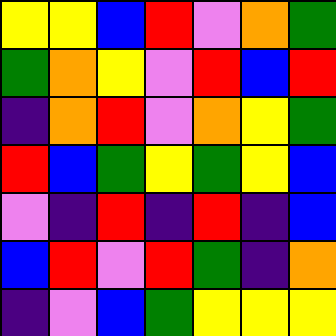[["yellow", "yellow", "blue", "red", "violet", "orange", "green"], ["green", "orange", "yellow", "violet", "red", "blue", "red"], ["indigo", "orange", "red", "violet", "orange", "yellow", "green"], ["red", "blue", "green", "yellow", "green", "yellow", "blue"], ["violet", "indigo", "red", "indigo", "red", "indigo", "blue"], ["blue", "red", "violet", "red", "green", "indigo", "orange"], ["indigo", "violet", "blue", "green", "yellow", "yellow", "yellow"]]